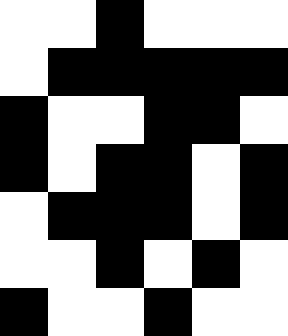[["white", "white", "black", "white", "white", "white"], ["white", "black", "black", "black", "black", "black"], ["black", "white", "white", "black", "black", "white"], ["black", "white", "black", "black", "white", "black"], ["white", "black", "black", "black", "white", "black"], ["white", "white", "black", "white", "black", "white"], ["black", "white", "white", "black", "white", "white"]]